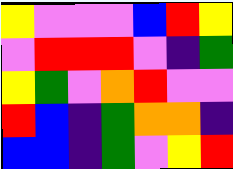[["yellow", "violet", "violet", "violet", "blue", "red", "yellow"], ["violet", "red", "red", "red", "violet", "indigo", "green"], ["yellow", "green", "violet", "orange", "red", "violet", "violet"], ["red", "blue", "indigo", "green", "orange", "orange", "indigo"], ["blue", "blue", "indigo", "green", "violet", "yellow", "red"]]